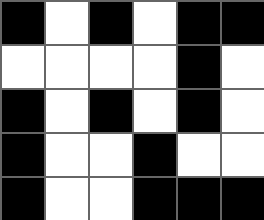[["black", "white", "black", "white", "black", "black"], ["white", "white", "white", "white", "black", "white"], ["black", "white", "black", "white", "black", "white"], ["black", "white", "white", "black", "white", "white"], ["black", "white", "white", "black", "black", "black"]]